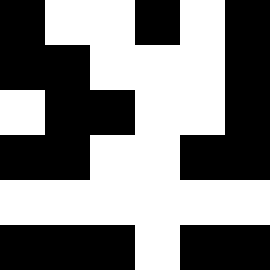[["black", "white", "white", "black", "white", "black"], ["black", "black", "white", "white", "white", "black"], ["white", "black", "black", "white", "white", "black"], ["black", "black", "white", "white", "black", "black"], ["white", "white", "white", "white", "white", "white"], ["black", "black", "black", "white", "black", "black"]]